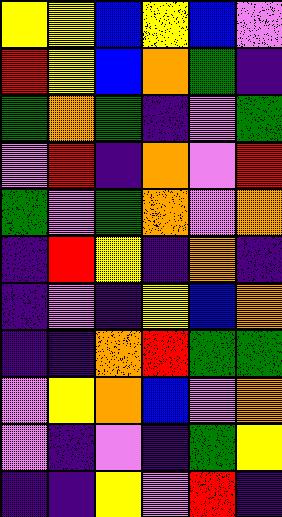[["yellow", "yellow", "blue", "yellow", "blue", "violet"], ["red", "yellow", "blue", "orange", "green", "indigo"], ["green", "orange", "green", "indigo", "violet", "green"], ["violet", "red", "indigo", "orange", "violet", "red"], ["green", "violet", "green", "orange", "violet", "orange"], ["indigo", "red", "yellow", "indigo", "orange", "indigo"], ["indigo", "violet", "indigo", "yellow", "blue", "orange"], ["indigo", "indigo", "orange", "red", "green", "green"], ["violet", "yellow", "orange", "blue", "violet", "orange"], ["violet", "indigo", "violet", "indigo", "green", "yellow"], ["indigo", "indigo", "yellow", "violet", "red", "indigo"]]